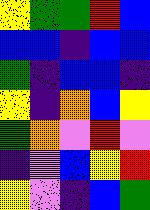[["yellow", "green", "green", "red", "blue"], ["blue", "blue", "indigo", "blue", "blue"], ["green", "indigo", "blue", "blue", "indigo"], ["yellow", "indigo", "orange", "blue", "yellow"], ["green", "orange", "violet", "red", "violet"], ["indigo", "violet", "blue", "yellow", "red"], ["yellow", "violet", "indigo", "blue", "green"]]